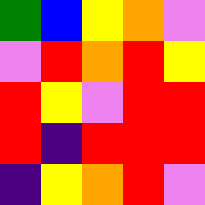[["green", "blue", "yellow", "orange", "violet"], ["violet", "red", "orange", "red", "yellow"], ["red", "yellow", "violet", "red", "red"], ["red", "indigo", "red", "red", "red"], ["indigo", "yellow", "orange", "red", "violet"]]